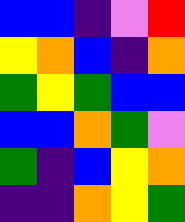[["blue", "blue", "indigo", "violet", "red"], ["yellow", "orange", "blue", "indigo", "orange"], ["green", "yellow", "green", "blue", "blue"], ["blue", "blue", "orange", "green", "violet"], ["green", "indigo", "blue", "yellow", "orange"], ["indigo", "indigo", "orange", "yellow", "green"]]